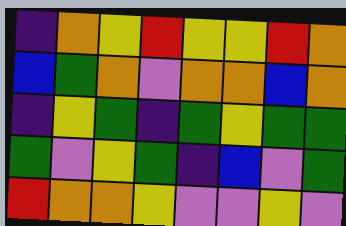[["indigo", "orange", "yellow", "red", "yellow", "yellow", "red", "orange"], ["blue", "green", "orange", "violet", "orange", "orange", "blue", "orange"], ["indigo", "yellow", "green", "indigo", "green", "yellow", "green", "green"], ["green", "violet", "yellow", "green", "indigo", "blue", "violet", "green"], ["red", "orange", "orange", "yellow", "violet", "violet", "yellow", "violet"]]